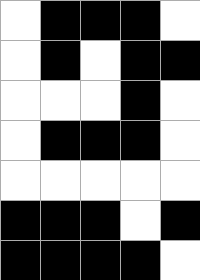[["white", "black", "black", "black", "white"], ["white", "black", "white", "black", "black"], ["white", "white", "white", "black", "white"], ["white", "black", "black", "black", "white"], ["white", "white", "white", "white", "white"], ["black", "black", "black", "white", "black"], ["black", "black", "black", "black", "white"]]